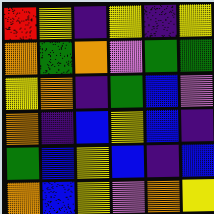[["red", "yellow", "indigo", "yellow", "indigo", "yellow"], ["orange", "green", "orange", "violet", "green", "green"], ["yellow", "orange", "indigo", "green", "blue", "violet"], ["orange", "indigo", "blue", "yellow", "blue", "indigo"], ["green", "blue", "yellow", "blue", "indigo", "blue"], ["orange", "blue", "yellow", "violet", "orange", "yellow"]]